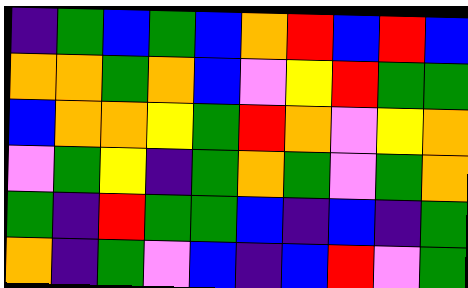[["indigo", "green", "blue", "green", "blue", "orange", "red", "blue", "red", "blue"], ["orange", "orange", "green", "orange", "blue", "violet", "yellow", "red", "green", "green"], ["blue", "orange", "orange", "yellow", "green", "red", "orange", "violet", "yellow", "orange"], ["violet", "green", "yellow", "indigo", "green", "orange", "green", "violet", "green", "orange"], ["green", "indigo", "red", "green", "green", "blue", "indigo", "blue", "indigo", "green"], ["orange", "indigo", "green", "violet", "blue", "indigo", "blue", "red", "violet", "green"]]